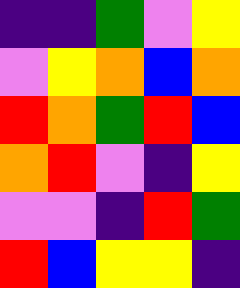[["indigo", "indigo", "green", "violet", "yellow"], ["violet", "yellow", "orange", "blue", "orange"], ["red", "orange", "green", "red", "blue"], ["orange", "red", "violet", "indigo", "yellow"], ["violet", "violet", "indigo", "red", "green"], ["red", "blue", "yellow", "yellow", "indigo"]]